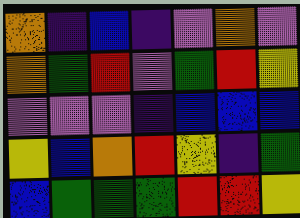[["orange", "indigo", "blue", "indigo", "violet", "orange", "violet"], ["orange", "green", "red", "violet", "green", "red", "yellow"], ["violet", "violet", "violet", "indigo", "blue", "blue", "blue"], ["yellow", "blue", "orange", "red", "yellow", "indigo", "green"], ["blue", "green", "green", "green", "red", "red", "yellow"]]